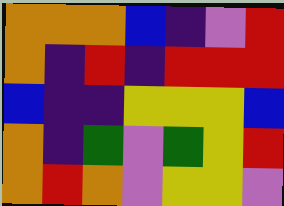[["orange", "orange", "orange", "blue", "indigo", "violet", "red"], ["orange", "indigo", "red", "indigo", "red", "red", "red"], ["blue", "indigo", "indigo", "yellow", "yellow", "yellow", "blue"], ["orange", "indigo", "green", "violet", "green", "yellow", "red"], ["orange", "red", "orange", "violet", "yellow", "yellow", "violet"]]